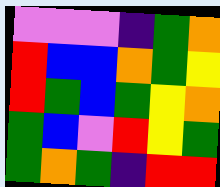[["violet", "violet", "violet", "indigo", "green", "orange"], ["red", "blue", "blue", "orange", "green", "yellow"], ["red", "green", "blue", "green", "yellow", "orange"], ["green", "blue", "violet", "red", "yellow", "green"], ["green", "orange", "green", "indigo", "red", "red"]]